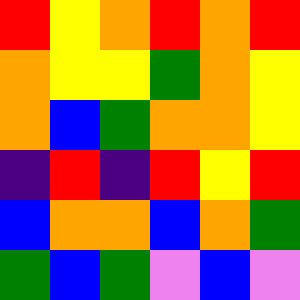[["red", "yellow", "orange", "red", "orange", "red"], ["orange", "yellow", "yellow", "green", "orange", "yellow"], ["orange", "blue", "green", "orange", "orange", "yellow"], ["indigo", "red", "indigo", "red", "yellow", "red"], ["blue", "orange", "orange", "blue", "orange", "green"], ["green", "blue", "green", "violet", "blue", "violet"]]